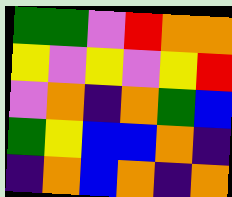[["green", "green", "violet", "red", "orange", "orange"], ["yellow", "violet", "yellow", "violet", "yellow", "red"], ["violet", "orange", "indigo", "orange", "green", "blue"], ["green", "yellow", "blue", "blue", "orange", "indigo"], ["indigo", "orange", "blue", "orange", "indigo", "orange"]]